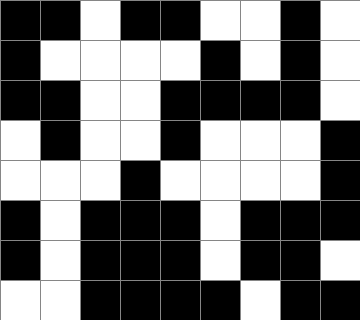[["black", "black", "white", "black", "black", "white", "white", "black", "white"], ["black", "white", "white", "white", "white", "black", "white", "black", "white"], ["black", "black", "white", "white", "black", "black", "black", "black", "white"], ["white", "black", "white", "white", "black", "white", "white", "white", "black"], ["white", "white", "white", "black", "white", "white", "white", "white", "black"], ["black", "white", "black", "black", "black", "white", "black", "black", "black"], ["black", "white", "black", "black", "black", "white", "black", "black", "white"], ["white", "white", "black", "black", "black", "black", "white", "black", "black"]]